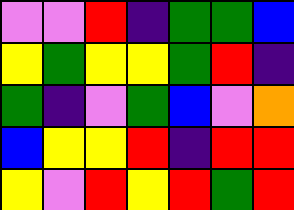[["violet", "violet", "red", "indigo", "green", "green", "blue"], ["yellow", "green", "yellow", "yellow", "green", "red", "indigo"], ["green", "indigo", "violet", "green", "blue", "violet", "orange"], ["blue", "yellow", "yellow", "red", "indigo", "red", "red"], ["yellow", "violet", "red", "yellow", "red", "green", "red"]]